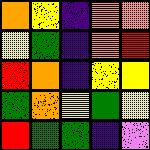[["orange", "yellow", "indigo", "orange", "orange"], ["yellow", "green", "indigo", "orange", "red"], ["red", "orange", "indigo", "yellow", "yellow"], ["green", "orange", "yellow", "green", "yellow"], ["red", "green", "green", "indigo", "violet"]]